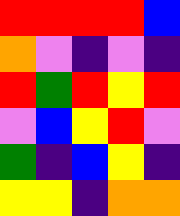[["red", "red", "red", "red", "blue"], ["orange", "violet", "indigo", "violet", "indigo"], ["red", "green", "red", "yellow", "red"], ["violet", "blue", "yellow", "red", "violet"], ["green", "indigo", "blue", "yellow", "indigo"], ["yellow", "yellow", "indigo", "orange", "orange"]]